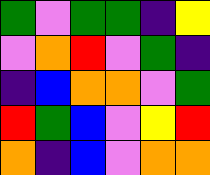[["green", "violet", "green", "green", "indigo", "yellow"], ["violet", "orange", "red", "violet", "green", "indigo"], ["indigo", "blue", "orange", "orange", "violet", "green"], ["red", "green", "blue", "violet", "yellow", "red"], ["orange", "indigo", "blue", "violet", "orange", "orange"]]